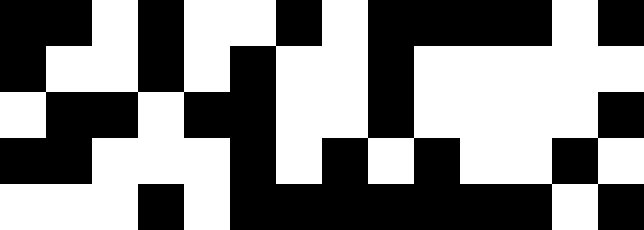[["black", "black", "white", "black", "white", "white", "black", "white", "black", "black", "black", "black", "white", "black"], ["black", "white", "white", "black", "white", "black", "white", "white", "black", "white", "white", "white", "white", "white"], ["white", "black", "black", "white", "black", "black", "white", "white", "black", "white", "white", "white", "white", "black"], ["black", "black", "white", "white", "white", "black", "white", "black", "white", "black", "white", "white", "black", "white"], ["white", "white", "white", "black", "white", "black", "black", "black", "black", "black", "black", "black", "white", "black"]]